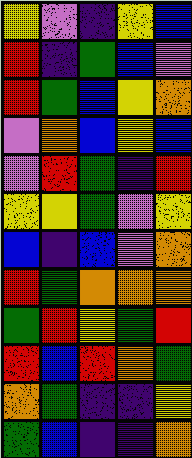[["yellow", "violet", "indigo", "yellow", "blue"], ["red", "indigo", "green", "blue", "violet"], ["red", "green", "blue", "yellow", "orange"], ["violet", "orange", "blue", "yellow", "blue"], ["violet", "red", "green", "indigo", "red"], ["yellow", "yellow", "green", "violet", "yellow"], ["blue", "indigo", "blue", "violet", "orange"], ["red", "green", "orange", "orange", "orange"], ["green", "red", "yellow", "green", "red"], ["red", "blue", "red", "orange", "green"], ["orange", "green", "indigo", "indigo", "yellow"], ["green", "blue", "indigo", "indigo", "orange"]]